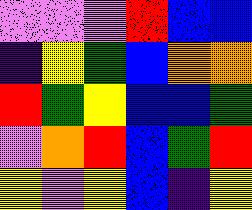[["violet", "violet", "violet", "red", "blue", "blue"], ["indigo", "yellow", "green", "blue", "orange", "orange"], ["red", "green", "yellow", "blue", "blue", "green"], ["violet", "orange", "red", "blue", "green", "red"], ["yellow", "violet", "yellow", "blue", "indigo", "yellow"]]